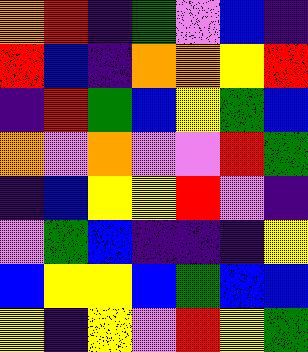[["orange", "red", "indigo", "green", "violet", "blue", "indigo"], ["red", "blue", "indigo", "orange", "orange", "yellow", "red"], ["indigo", "red", "green", "blue", "yellow", "green", "blue"], ["orange", "violet", "orange", "violet", "violet", "red", "green"], ["indigo", "blue", "yellow", "yellow", "red", "violet", "indigo"], ["violet", "green", "blue", "indigo", "indigo", "indigo", "yellow"], ["blue", "yellow", "yellow", "blue", "green", "blue", "blue"], ["yellow", "indigo", "yellow", "violet", "red", "yellow", "green"]]